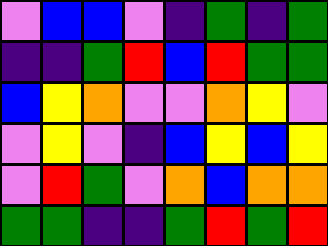[["violet", "blue", "blue", "violet", "indigo", "green", "indigo", "green"], ["indigo", "indigo", "green", "red", "blue", "red", "green", "green"], ["blue", "yellow", "orange", "violet", "violet", "orange", "yellow", "violet"], ["violet", "yellow", "violet", "indigo", "blue", "yellow", "blue", "yellow"], ["violet", "red", "green", "violet", "orange", "blue", "orange", "orange"], ["green", "green", "indigo", "indigo", "green", "red", "green", "red"]]